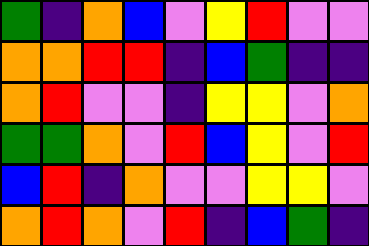[["green", "indigo", "orange", "blue", "violet", "yellow", "red", "violet", "violet"], ["orange", "orange", "red", "red", "indigo", "blue", "green", "indigo", "indigo"], ["orange", "red", "violet", "violet", "indigo", "yellow", "yellow", "violet", "orange"], ["green", "green", "orange", "violet", "red", "blue", "yellow", "violet", "red"], ["blue", "red", "indigo", "orange", "violet", "violet", "yellow", "yellow", "violet"], ["orange", "red", "orange", "violet", "red", "indigo", "blue", "green", "indigo"]]